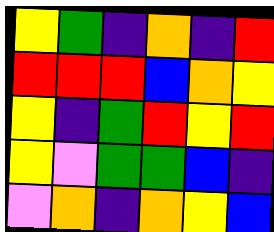[["yellow", "green", "indigo", "orange", "indigo", "red"], ["red", "red", "red", "blue", "orange", "yellow"], ["yellow", "indigo", "green", "red", "yellow", "red"], ["yellow", "violet", "green", "green", "blue", "indigo"], ["violet", "orange", "indigo", "orange", "yellow", "blue"]]